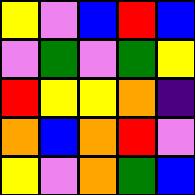[["yellow", "violet", "blue", "red", "blue"], ["violet", "green", "violet", "green", "yellow"], ["red", "yellow", "yellow", "orange", "indigo"], ["orange", "blue", "orange", "red", "violet"], ["yellow", "violet", "orange", "green", "blue"]]